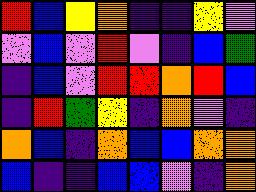[["red", "blue", "yellow", "orange", "indigo", "indigo", "yellow", "violet"], ["violet", "blue", "violet", "red", "violet", "indigo", "blue", "green"], ["indigo", "blue", "violet", "red", "red", "orange", "red", "blue"], ["indigo", "red", "green", "yellow", "indigo", "orange", "violet", "indigo"], ["orange", "blue", "indigo", "orange", "blue", "blue", "orange", "orange"], ["blue", "indigo", "indigo", "blue", "blue", "violet", "indigo", "orange"]]